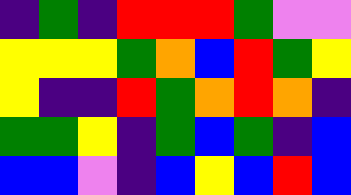[["indigo", "green", "indigo", "red", "red", "red", "green", "violet", "violet"], ["yellow", "yellow", "yellow", "green", "orange", "blue", "red", "green", "yellow"], ["yellow", "indigo", "indigo", "red", "green", "orange", "red", "orange", "indigo"], ["green", "green", "yellow", "indigo", "green", "blue", "green", "indigo", "blue"], ["blue", "blue", "violet", "indigo", "blue", "yellow", "blue", "red", "blue"]]